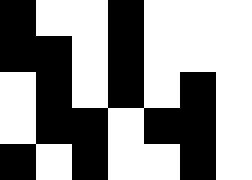[["black", "white", "white", "black", "white", "white", "white"], ["black", "black", "white", "black", "white", "white", "white"], ["white", "black", "white", "black", "white", "black", "white"], ["white", "black", "black", "white", "black", "black", "white"], ["black", "white", "black", "white", "white", "black", "white"]]